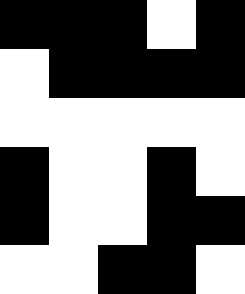[["black", "black", "black", "white", "black"], ["white", "black", "black", "black", "black"], ["white", "white", "white", "white", "white"], ["black", "white", "white", "black", "white"], ["black", "white", "white", "black", "black"], ["white", "white", "black", "black", "white"]]